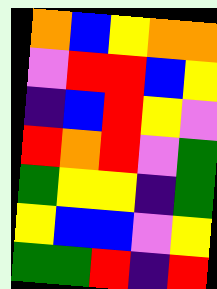[["orange", "blue", "yellow", "orange", "orange"], ["violet", "red", "red", "blue", "yellow"], ["indigo", "blue", "red", "yellow", "violet"], ["red", "orange", "red", "violet", "green"], ["green", "yellow", "yellow", "indigo", "green"], ["yellow", "blue", "blue", "violet", "yellow"], ["green", "green", "red", "indigo", "red"]]